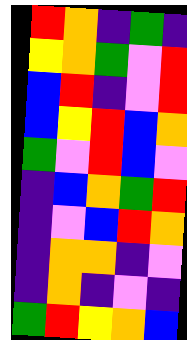[["red", "orange", "indigo", "green", "indigo"], ["yellow", "orange", "green", "violet", "red"], ["blue", "red", "indigo", "violet", "red"], ["blue", "yellow", "red", "blue", "orange"], ["green", "violet", "red", "blue", "violet"], ["indigo", "blue", "orange", "green", "red"], ["indigo", "violet", "blue", "red", "orange"], ["indigo", "orange", "orange", "indigo", "violet"], ["indigo", "orange", "indigo", "violet", "indigo"], ["green", "red", "yellow", "orange", "blue"]]